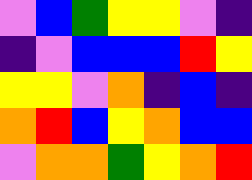[["violet", "blue", "green", "yellow", "yellow", "violet", "indigo"], ["indigo", "violet", "blue", "blue", "blue", "red", "yellow"], ["yellow", "yellow", "violet", "orange", "indigo", "blue", "indigo"], ["orange", "red", "blue", "yellow", "orange", "blue", "blue"], ["violet", "orange", "orange", "green", "yellow", "orange", "red"]]